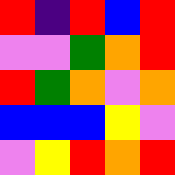[["red", "indigo", "red", "blue", "red"], ["violet", "violet", "green", "orange", "red"], ["red", "green", "orange", "violet", "orange"], ["blue", "blue", "blue", "yellow", "violet"], ["violet", "yellow", "red", "orange", "red"]]